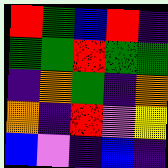[["red", "green", "blue", "red", "indigo"], ["green", "green", "red", "green", "green"], ["indigo", "orange", "green", "indigo", "orange"], ["orange", "indigo", "red", "violet", "yellow"], ["blue", "violet", "indigo", "blue", "indigo"]]